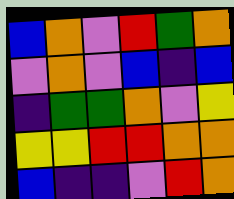[["blue", "orange", "violet", "red", "green", "orange"], ["violet", "orange", "violet", "blue", "indigo", "blue"], ["indigo", "green", "green", "orange", "violet", "yellow"], ["yellow", "yellow", "red", "red", "orange", "orange"], ["blue", "indigo", "indigo", "violet", "red", "orange"]]